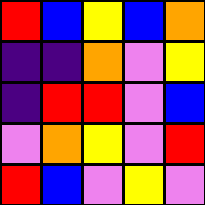[["red", "blue", "yellow", "blue", "orange"], ["indigo", "indigo", "orange", "violet", "yellow"], ["indigo", "red", "red", "violet", "blue"], ["violet", "orange", "yellow", "violet", "red"], ["red", "blue", "violet", "yellow", "violet"]]